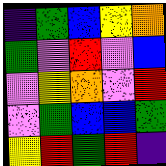[["indigo", "green", "blue", "yellow", "orange"], ["green", "violet", "red", "violet", "blue"], ["violet", "yellow", "orange", "violet", "red"], ["violet", "green", "blue", "blue", "green"], ["yellow", "red", "green", "red", "indigo"]]